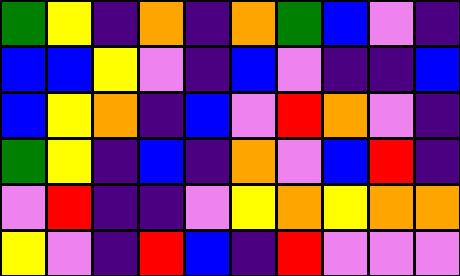[["green", "yellow", "indigo", "orange", "indigo", "orange", "green", "blue", "violet", "indigo"], ["blue", "blue", "yellow", "violet", "indigo", "blue", "violet", "indigo", "indigo", "blue"], ["blue", "yellow", "orange", "indigo", "blue", "violet", "red", "orange", "violet", "indigo"], ["green", "yellow", "indigo", "blue", "indigo", "orange", "violet", "blue", "red", "indigo"], ["violet", "red", "indigo", "indigo", "violet", "yellow", "orange", "yellow", "orange", "orange"], ["yellow", "violet", "indigo", "red", "blue", "indigo", "red", "violet", "violet", "violet"]]